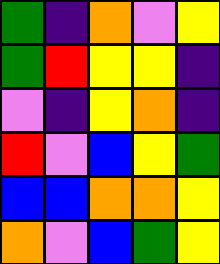[["green", "indigo", "orange", "violet", "yellow"], ["green", "red", "yellow", "yellow", "indigo"], ["violet", "indigo", "yellow", "orange", "indigo"], ["red", "violet", "blue", "yellow", "green"], ["blue", "blue", "orange", "orange", "yellow"], ["orange", "violet", "blue", "green", "yellow"]]